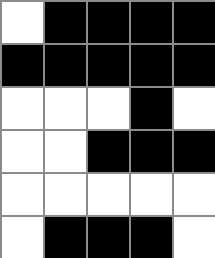[["white", "black", "black", "black", "black"], ["black", "black", "black", "black", "black"], ["white", "white", "white", "black", "white"], ["white", "white", "black", "black", "black"], ["white", "white", "white", "white", "white"], ["white", "black", "black", "black", "white"]]